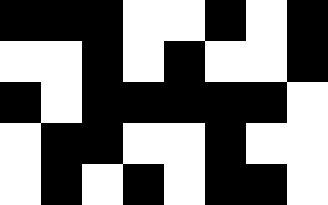[["black", "black", "black", "white", "white", "black", "white", "black"], ["white", "white", "black", "white", "black", "white", "white", "black"], ["black", "white", "black", "black", "black", "black", "black", "white"], ["white", "black", "black", "white", "white", "black", "white", "white"], ["white", "black", "white", "black", "white", "black", "black", "white"]]